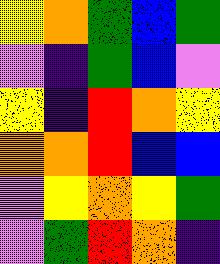[["yellow", "orange", "green", "blue", "green"], ["violet", "indigo", "green", "blue", "violet"], ["yellow", "indigo", "red", "orange", "yellow"], ["orange", "orange", "red", "blue", "blue"], ["violet", "yellow", "orange", "yellow", "green"], ["violet", "green", "red", "orange", "indigo"]]